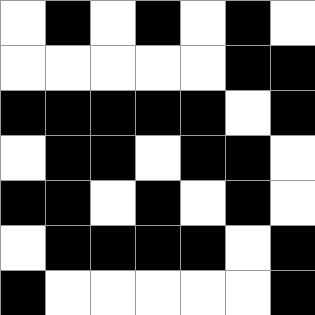[["white", "black", "white", "black", "white", "black", "white"], ["white", "white", "white", "white", "white", "black", "black"], ["black", "black", "black", "black", "black", "white", "black"], ["white", "black", "black", "white", "black", "black", "white"], ["black", "black", "white", "black", "white", "black", "white"], ["white", "black", "black", "black", "black", "white", "black"], ["black", "white", "white", "white", "white", "white", "black"]]